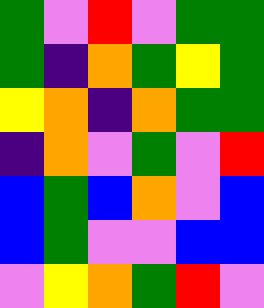[["green", "violet", "red", "violet", "green", "green"], ["green", "indigo", "orange", "green", "yellow", "green"], ["yellow", "orange", "indigo", "orange", "green", "green"], ["indigo", "orange", "violet", "green", "violet", "red"], ["blue", "green", "blue", "orange", "violet", "blue"], ["blue", "green", "violet", "violet", "blue", "blue"], ["violet", "yellow", "orange", "green", "red", "violet"]]